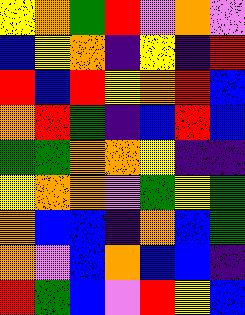[["yellow", "orange", "green", "red", "violet", "orange", "violet"], ["blue", "yellow", "orange", "indigo", "yellow", "indigo", "red"], ["red", "blue", "red", "yellow", "orange", "red", "blue"], ["orange", "red", "green", "indigo", "blue", "red", "blue"], ["green", "green", "orange", "orange", "yellow", "indigo", "indigo"], ["yellow", "orange", "orange", "violet", "green", "yellow", "green"], ["orange", "blue", "blue", "indigo", "orange", "blue", "green"], ["orange", "violet", "blue", "orange", "blue", "blue", "indigo"], ["red", "green", "blue", "violet", "red", "yellow", "blue"]]